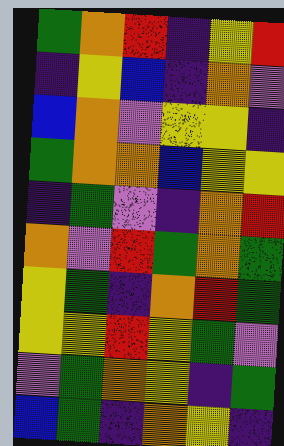[["green", "orange", "red", "indigo", "yellow", "red"], ["indigo", "yellow", "blue", "indigo", "orange", "violet"], ["blue", "orange", "violet", "yellow", "yellow", "indigo"], ["green", "orange", "orange", "blue", "yellow", "yellow"], ["indigo", "green", "violet", "indigo", "orange", "red"], ["orange", "violet", "red", "green", "orange", "green"], ["yellow", "green", "indigo", "orange", "red", "green"], ["yellow", "yellow", "red", "yellow", "green", "violet"], ["violet", "green", "orange", "yellow", "indigo", "green"], ["blue", "green", "indigo", "orange", "yellow", "indigo"]]